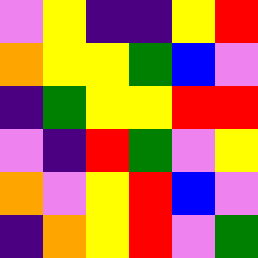[["violet", "yellow", "indigo", "indigo", "yellow", "red"], ["orange", "yellow", "yellow", "green", "blue", "violet"], ["indigo", "green", "yellow", "yellow", "red", "red"], ["violet", "indigo", "red", "green", "violet", "yellow"], ["orange", "violet", "yellow", "red", "blue", "violet"], ["indigo", "orange", "yellow", "red", "violet", "green"]]